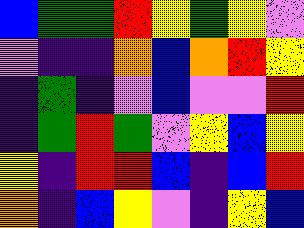[["blue", "green", "green", "red", "yellow", "green", "yellow", "violet"], ["violet", "indigo", "indigo", "orange", "blue", "orange", "red", "yellow"], ["indigo", "green", "indigo", "violet", "blue", "violet", "violet", "red"], ["indigo", "green", "red", "green", "violet", "yellow", "blue", "yellow"], ["yellow", "indigo", "red", "red", "blue", "indigo", "blue", "red"], ["orange", "indigo", "blue", "yellow", "violet", "indigo", "yellow", "blue"]]